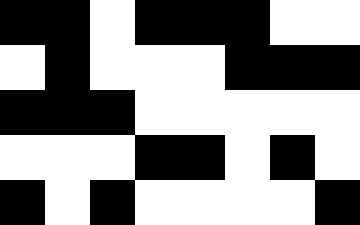[["black", "black", "white", "black", "black", "black", "white", "white"], ["white", "black", "white", "white", "white", "black", "black", "black"], ["black", "black", "black", "white", "white", "white", "white", "white"], ["white", "white", "white", "black", "black", "white", "black", "white"], ["black", "white", "black", "white", "white", "white", "white", "black"]]